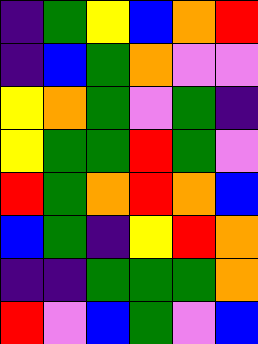[["indigo", "green", "yellow", "blue", "orange", "red"], ["indigo", "blue", "green", "orange", "violet", "violet"], ["yellow", "orange", "green", "violet", "green", "indigo"], ["yellow", "green", "green", "red", "green", "violet"], ["red", "green", "orange", "red", "orange", "blue"], ["blue", "green", "indigo", "yellow", "red", "orange"], ["indigo", "indigo", "green", "green", "green", "orange"], ["red", "violet", "blue", "green", "violet", "blue"]]